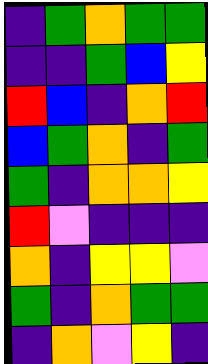[["indigo", "green", "orange", "green", "green"], ["indigo", "indigo", "green", "blue", "yellow"], ["red", "blue", "indigo", "orange", "red"], ["blue", "green", "orange", "indigo", "green"], ["green", "indigo", "orange", "orange", "yellow"], ["red", "violet", "indigo", "indigo", "indigo"], ["orange", "indigo", "yellow", "yellow", "violet"], ["green", "indigo", "orange", "green", "green"], ["indigo", "orange", "violet", "yellow", "indigo"]]